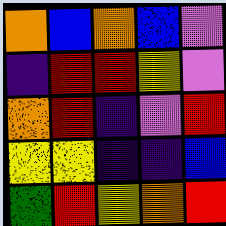[["orange", "blue", "orange", "blue", "violet"], ["indigo", "red", "red", "yellow", "violet"], ["orange", "red", "indigo", "violet", "red"], ["yellow", "yellow", "indigo", "indigo", "blue"], ["green", "red", "yellow", "orange", "red"]]